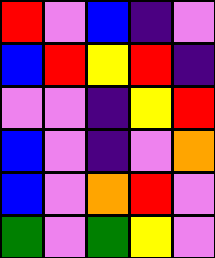[["red", "violet", "blue", "indigo", "violet"], ["blue", "red", "yellow", "red", "indigo"], ["violet", "violet", "indigo", "yellow", "red"], ["blue", "violet", "indigo", "violet", "orange"], ["blue", "violet", "orange", "red", "violet"], ["green", "violet", "green", "yellow", "violet"]]